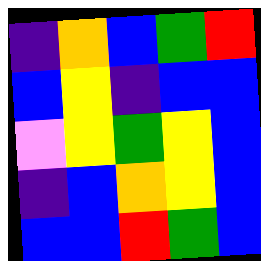[["indigo", "orange", "blue", "green", "red"], ["blue", "yellow", "indigo", "blue", "blue"], ["violet", "yellow", "green", "yellow", "blue"], ["indigo", "blue", "orange", "yellow", "blue"], ["blue", "blue", "red", "green", "blue"]]